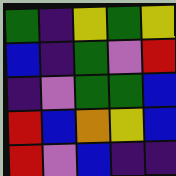[["green", "indigo", "yellow", "green", "yellow"], ["blue", "indigo", "green", "violet", "red"], ["indigo", "violet", "green", "green", "blue"], ["red", "blue", "orange", "yellow", "blue"], ["red", "violet", "blue", "indigo", "indigo"]]